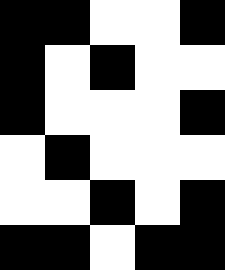[["black", "black", "white", "white", "black"], ["black", "white", "black", "white", "white"], ["black", "white", "white", "white", "black"], ["white", "black", "white", "white", "white"], ["white", "white", "black", "white", "black"], ["black", "black", "white", "black", "black"]]